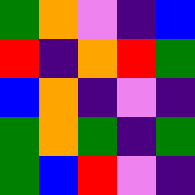[["green", "orange", "violet", "indigo", "blue"], ["red", "indigo", "orange", "red", "green"], ["blue", "orange", "indigo", "violet", "indigo"], ["green", "orange", "green", "indigo", "green"], ["green", "blue", "red", "violet", "indigo"]]